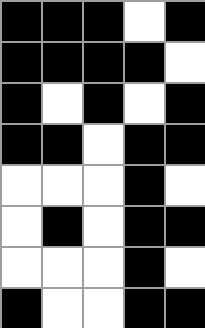[["black", "black", "black", "white", "black"], ["black", "black", "black", "black", "white"], ["black", "white", "black", "white", "black"], ["black", "black", "white", "black", "black"], ["white", "white", "white", "black", "white"], ["white", "black", "white", "black", "black"], ["white", "white", "white", "black", "white"], ["black", "white", "white", "black", "black"]]